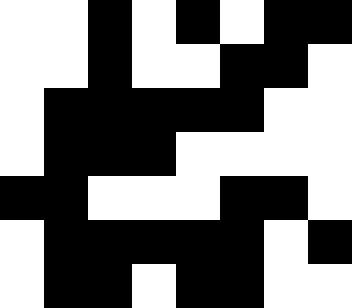[["white", "white", "black", "white", "black", "white", "black", "black"], ["white", "white", "black", "white", "white", "black", "black", "white"], ["white", "black", "black", "black", "black", "black", "white", "white"], ["white", "black", "black", "black", "white", "white", "white", "white"], ["black", "black", "white", "white", "white", "black", "black", "white"], ["white", "black", "black", "black", "black", "black", "white", "black"], ["white", "black", "black", "white", "black", "black", "white", "white"]]